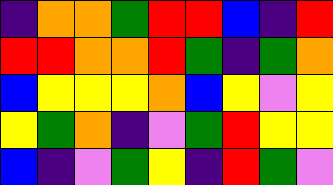[["indigo", "orange", "orange", "green", "red", "red", "blue", "indigo", "red"], ["red", "red", "orange", "orange", "red", "green", "indigo", "green", "orange"], ["blue", "yellow", "yellow", "yellow", "orange", "blue", "yellow", "violet", "yellow"], ["yellow", "green", "orange", "indigo", "violet", "green", "red", "yellow", "yellow"], ["blue", "indigo", "violet", "green", "yellow", "indigo", "red", "green", "violet"]]